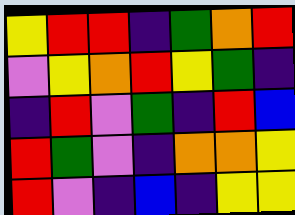[["yellow", "red", "red", "indigo", "green", "orange", "red"], ["violet", "yellow", "orange", "red", "yellow", "green", "indigo"], ["indigo", "red", "violet", "green", "indigo", "red", "blue"], ["red", "green", "violet", "indigo", "orange", "orange", "yellow"], ["red", "violet", "indigo", "blue", "indigo", "yellow", "yellow"]]